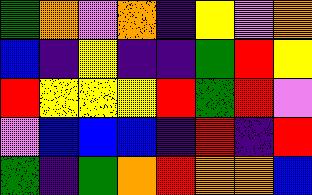[["green", "orange", "violet", "orange", "indigo", "yellow", "violet", "orange"], ["blue", "indigo", "yellow", "indigo", "indigo", "green", "red", "yellow"], ["red", "yellow", "yellow", "yellow", "red", "green", "red", "violet"], ["violet", "blue", "blue", "blue", "indigo", "red", "indigo", "red"], ["green", "indigo", "green", "orange", "red", "orange", "orange", "blue"]]